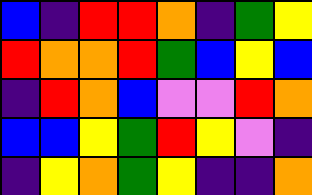[["blue", "indigo", "red", "red", "orange", "indigo", "green", "yellow"], ["red", "orange", "orange", "red", "green", "blue", "yellow", "blue"], ["indigo", "red", "orange", "blue", "violet", "violet", "red", "orange"], ["blue", "blue", "yellow", "green", "red", "yellow", "violet", "indigo"], ["indigo", "yellow", "orange", "green", "yellow", "indigo", "indigo", "orange"]]